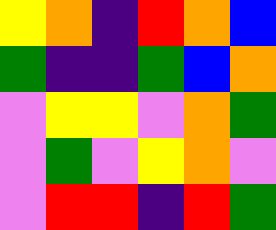[["yellow", "orange", "indigo", "red", "orange", "blue"], ["green", "indigo", "indigo", "green", "blue", "orange"], ["violet", "yellow", "yellow", "violet", "orange", "green"], ["violet", "green", "violet", "yellow", "orange", "violet"], ["violet", "red", "red", "indigo", "red", "green"]]